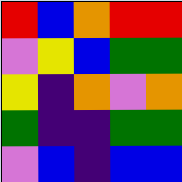[["red", "blue", "orange", "red", "red"], ["violet", "yellow", "blue", "green", "green"], ["yellow", "indigo", "orange", "violet", "orange"], ["green", "indigo", "indigo", "green", "green"], ["violet", "blue", "indigo", "blue", "blue"]]